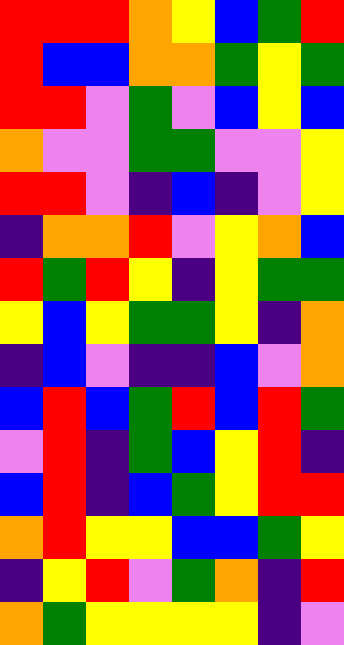[["red", "red", "red", "orange", "yellow", "blue", "green", "red"], ["red", "blue", "blue", "orange", "orange", "green", "yellow", "green"], ["red", "red", "violet", "green", "violet", "blue", "yellow", "blue"], ["orange", "violet", "violet", "green", "green", "violet", "violet", "yellow"], ["red", "red", "violet", "indigo", "blue", "indigo", "violet", "yellow"], ["indigo", "orange", "orange", "red", "violet", "yellow", "orange", "blue"], ["red", "green", "red", "yellow", "indigo", "yellow", "green", "green"], ["yellow", "blue", "yellow", "green", "green", "yellow", "indigo", "orange"], ["indigo", "blue", "violet", "indigo", "indigo", "blue", "violet", "orange"], ["blue", "red", "blue", "green", "red", "blue", "red", "green"], ["violet", "red", "indigo", "green", "blue", "yellow", "red", "indigo"], ["blue", "red", "indigo", "blue", "green", "yellow", "red", "red"], ["orange", "red", "yellow", "yellow", "blue", "blue", "green", "yellow"], ["indigo", "yellow", "red", "violet", "green", "orange", "indigo", "red"], ["orange", "green", "yellow", "yellow", "yellow", "yellow", "indigo", "violet"]]